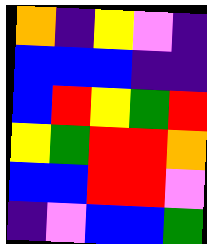[["orange", "indigo", "yellow", "violet", "indigo"], ["blue", "blue", "blue", "indigo", "indigo"], ["blue", "red", "yellow", "green", "red"], ["yellow", "green", "red", "red", "orange"], ["blue", "blue", "red", "red", "violet"], ["indigo", "violet", "blue", "blue", "green"]]